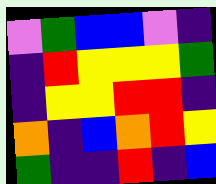[["violet", "green", "blue", "blue", "violet", "indigo"], ["indigo", "red", "yellow", "yellow", "yellow", "green"], ["indigo", "yellow", "yellow", "red", "red", "indigo"], ["orange", "indigo", "blue", "orange", "red", "yellow"], ["green", "indigo", "indigo", "red", "indigo", "blue"]]